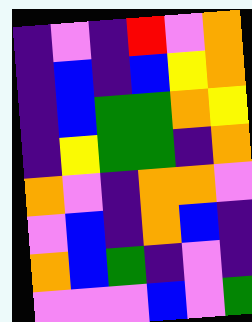[["indigo", "violet", "indigo", "red", "violet", "orange"], ["indigo", "blue", "indigo", "blue", "yellow", "orange"], ["indigo", "blue", "green", "green", "orange", "yellow"], ["indigo", "yellow", "green", "green", "indigo", "orange"], ["orange", "violet", "indigo", "orange", "orange", "violet"], ["violet", "blue", "indigo", "orange", "blue", "indigo"], ["orange", "blue", "green", "indigo", "violet", "indigo"], ["violet", "violet", "violet", "blue", "violet", "green"]]